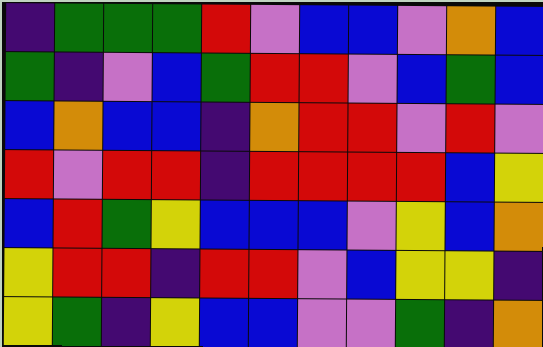[["indigo", "green", "green", "green", "red", "violet", "blue", "blue", "violet", "orange", "blue"], ["green", "indigo", "violet", "blue", "green", "red", "red", "violet", "blue", "green", "blue"], ["blue", "orange", "blue", "blue", "indigo", "orange", "red", "red", "violet", "red", "violet"], ["red", "violet", "red", "red", "indigo", "red", "red", "red", "red", "blue", "yellow"], ["blue", "red", "green", "yellow", "blue", "blue", "blue", "violet", "yellow", "blue", "orange"], ["yellow", "red", "red", "indigo", "red", "red", "violet", "blue", "yellow", "yellow", "indigo"], ["yellow", "green", "indigo", "yellow", "blue", "blue", "violet", "violet", "green", "indigo", "orange"]]